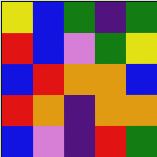[["yellow", "blue", "green", "indigo", "green"], ["red", "blue", "violet", "green", "yellow"], ["blue", "red", "orange", "orange", "blue"], ["red", "orange", "indigo", "orange", "orange"], ["blue", "violet", "indigo", "red", "green"]]